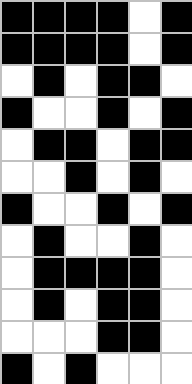[["black", "black", "black", "black", "white", "black"], ["black", "black", "black", "black", "white", "black"], ["white", "black", "white", "black", "black", "white"], ["black", "white", "white", "black", "white", "black"], ["white", "black", "black", "white", "black", "black"], ["white", "white", "black", "white", "black", "white"], ["black", "white", "white", "black", "white", "black"], ["white", "black", "white", "white", "black", "white"], ["white", "black", "black", "black", "black", "white"], ["white", "black", "white", "black", "black", "white"], ["white", "white", "white", "black", "black", "white"], ["black", "white", "black", "white", "white", "white"]]